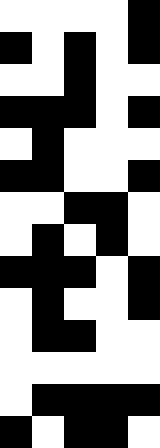[["white", "white", "white", "white", "black"], ["black", "white", "black", "white", "black"], ["white", "white", "black", "white", "white"], ["black", "black", "black", "white", "black"], ["white", "black", "white", "white", "white"], ["black", "black", "white", "white", "black"], ["white", "white", "black", "black", "white"], ["white", "black", "white", "black", "white"], ["black", "black", "black", "white", "black"], ["white", "black", "white", "white", "black"], ["white", "black", "black", "white", "white"], ["white", "white", "white", "white", "white"], ["white", "black", "black", "black", "black"], ["black", "white", "black", "black", "white"]]